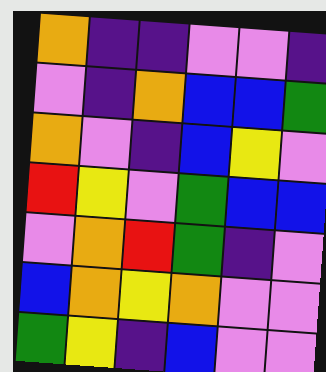[["orange", "indigo", "indigo", "violet", "violet", "indigo"], ["violet", "indigo", "orange", "blue", "blue", "green"], ["orange", "violet", "indigo", "blue", "yellow", "violet"], ["red", "yellow", "violet", "green", "blue", "blue"], ["violet", "orange", "red", "green", "indigo", "violet"], ["blue", "orange", "yellow", "orange", "violet", "violet"], ["green", "yellow", "indigo", "blue", "violet", "violet"]]